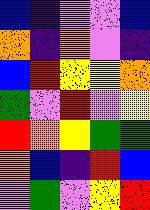[["blue", "indigo", "violet", "violet", "blue"], ["orange", "indigo", "orange", "violet", "indigo"], ["blue", "red", "yellow", "yellow", "orange"], ["green", "violet", "red", "violet", "yellow"], ["red", "orange", "yellow", "green", "green"], ["orange", "blue", "indigo", "red", "blue"], ["violet", "green", "violet", "yellow", "red"]]